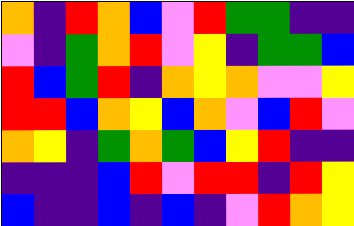[["orange", "indigo", "red", "orange", "blue", "violet", "red", "green", "green", "indigo", "indigo"], ["violet", "indigo", "green", "orange", "red", "violet", "yellow", "indigo", "green", "green", "blue"], ["red", "blue", "green", "red", "indigo", "orange", "yellow", "orange", "violet", "violet", "yellow"], ["red", "red", "blue", "orange", "yellow", "blue", "orange", "violet", "blue", "red", "violet"], ["orange", "yellow", "indigo", "green", "orange", "green", "blue", "yellow", "red", "indigo", "indigo"], ["indigo", "indigo", "indigo", "blue", "red", "violet", "red", "red", "indigo", "red", "yellow"], ["blue", "indigo", "indigo", "blue", "indigo", "blue", "indigo", "violet", "red", "orange", "yellow"]]